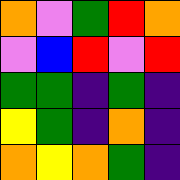[["orange", "violet", "green", "red", "orange"], ["violet", "blue", "red", "violet", "red"], ["green", "green", "indigo", "green", "indigo"], ["yellow", "green", "indigo", "orange", "indigo"], ["orange", "yellow", "orange", "green", "indigo"]]